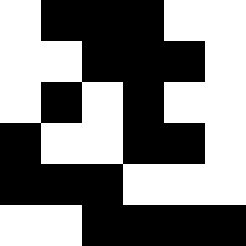[["white", "black", "black", "black", "white", "white"], ["white", "white", "black", "black", "black", "white"], ["white", "black", "white", "black", "white", "white"], ["black", "white", "white", "black", "black", "white"], ["black", "black", "black", "white", "white", "white"], ["white", "white", "black", "black", "black", "black"]]